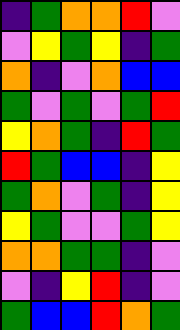[["indigo", "green", "orange", "orange", "red", "violet"], ["violet", "yellow", "green", "yellow", "indigo", "green"], ["orange", "indigo", "violet", "orange", "blue", "blue"], ["green", "violet", "green", "violet", "green", "red"], ["yellow", "orange", "green", "indigo", "red", "green"], ["red", "green", "blue", "blue", "indigo", "yellow"], ["green", "orange", "violet", "green", "indigo", "yellow"], ["yellow", "green", "violet", "violet", "green", "yellow"], ["orange", "orange", "green", "green", "indigo", "violet"], ["violet", "indigo", "yellow", "red", "indigo", "violet"], ["green", "blue", "blue", "red", "orange", "green"]]